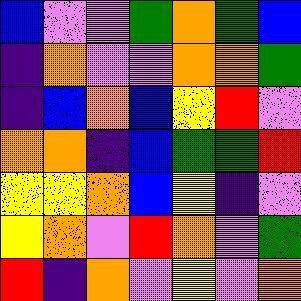[["blue", "violet", "violet", "green", "orange", "green", "blue"], ["indigo", "orange", "violet", "violet", "orange", "orange", "green"], ["indigo", "blue", "orange", "blue", "yellow", "red", "violet"], ["orange", "orange", "indigo", "blue", "green", "green", "red"], ["yellow", "yellow", "orange", "blue", "yellow", "indigo", "violet"], ["yellow", "orange", "violet", "red", "orange", "violet", "green"], ["red", "indigo", "orange", "violet", "yellow", "violet", "orange"]]